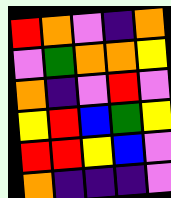[["red", "orange", "violet", "indigo", "orange"], ["violet", "green", "orange", "orange", "yellow"], ["orange", "indigo", "violet", "red", "violet"], ["yellow", "red", "blue", "green", "yellow"], ["red", "red", "yellow", "blue", "violet"], ["orange", "indigo", "indigo", "indigo", "violet"]]